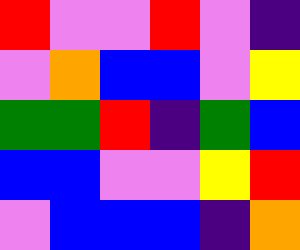[["red", "violet", "violet", "red", "violet", "indigo"], ["violet", "orange", "blue", "blue", "violet", "yellow"], ["green", "green", "red", "indigo", "green", "blue"], ["blue", "blue", "violet", "violet", "yellow", "red"], ["violet", "blue", "blue", "blue", "indigo", "orange"]]